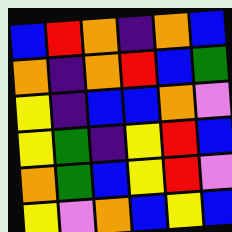[["blue", "red", "orange", "indigo", "orange", "blue"], ["orange", "indigo", "orange", "red", "blue", "green"], ["yellow", "indigo", "blue", "blue", "orange", "violet"], ["yellow", "green", "indigo", "yellow", "red", "blue"], ["orange", "green", "blue", "yellow", "red", "violet"], ["yellow", "violet", "orange", "blue", "yellow", "blue"]]